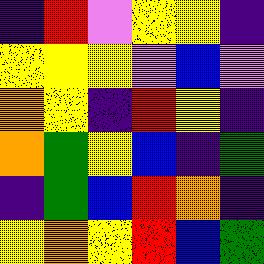[["indigo", "red", "violet", "yellow", "yellow", "indigo"], ["yellow", "yellow", "yellow", "violet", "blue", "violet"], ["orange", "yellow", "indigo", "red", "yellow", "indigo"], ["orange", "green", "yellow", "blue", "indigo", "green"], ["indigo", "green", "blue", "red", "orange", "indigo"], ["yellow", "orange", "yellow", "red", "blue", "green"]]